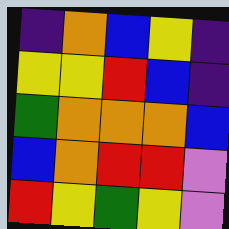[["indigo", "orange", "blue", "yellow", "indigo"], ["yellow", "yellow", "red", "blue", "indigo"], ["green", "orange", "orange", "orange", "blue"], ["blue", "orange", "red", "red", "violet"], ["red", "yellow", "green", "yellow", "violet"]]